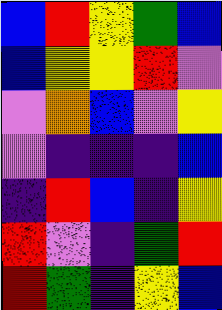[["blue", "red", "yellow", "green", "blue"], ["blue", "yellow", "yellow", "red", "violet"], ["violet", "orange", "blue", "violet", "yellow"], ["violet", "indigo", "indigo", "indigo", "blue"], ["indigo", "red", "blue", "indigo", "yellow"], ["red", "violet", "indigo", "green", "red"], ["red", "green", "indigo", "yellow", "blue"]]